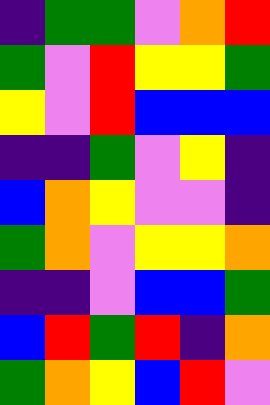[["indigo", "green", "green", "violet", "orange", "red"], ["green", "violet", "red", "yellow", "yellow", "green"], ["yellow", "violet", "red", "blue", "blue", "blue"], ["indigo", "indigo", "green", "violet", "yellow", "indigo"], ["blue", "orange", "yellow", "violet", "violet", "indigo"], ["green", "orange", "violet", "yellow", "yellow", "orange"], ["indigo", "indigo", "violet", "blue", "blue", "green"], ["blue", "red", "green", "red", "indigo", "orange"], ["green", "orange", "yellow", "blue", "red", "violet"]]